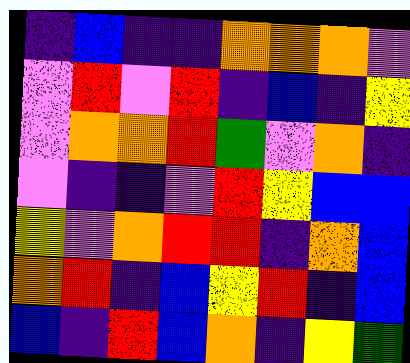[["indigo", "blue", "indigo", "indigo", "orange", "orange", "orange", "violet"], ["violet", "red", "violet", "red", "indigo", "blue", "indigo", "yellow"], ["violet", "orange", "orange", "red", "green", "violet", "orange", "indigo"], ["violet", "indigo", "indigo", "violet", "red", "yellow", "blue", "blue"], ["yellow", "violet", "orange", "red", "red", "indigo", "orange", "blue"], ["orange", "red", "indigo", "blue", "yellow", "red", "indigo", "blue"], ["blue", "indigo", "red", "blue", "orange", "indigo", "yellow", "green"]]